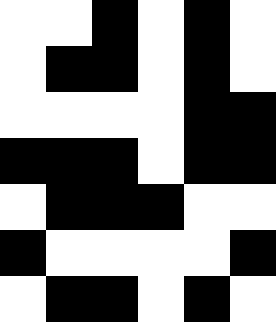[["white", "white", "black", "white", "black", "white"], ["white", "black", "black", "white", "black", "white"], ["white", "white", "white", "white", "black", "black"], ["black", "black", "black", "white", "black", "black"], ["white", "black", "black", "black", "white", "white"], ["black", "white", "white", "white", "white", "black"], ["white", "black", "black", "white", "black", "white"]]